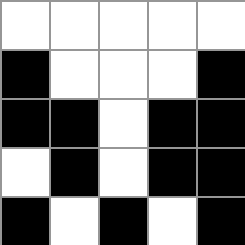[["white", "white", "white", "white", "white"], ["black", "white", "white", "white", "black"], ["black", "black", "white", "black", "black"], ["white", "black", "white", "black", "black"], ["black", "white", "black", "white", "black"]]